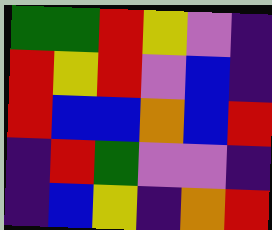[["green", "green", "red", "yellow", "violet", "indigo"], ["red", "yellow", "red", "violet", "blue", "indigo"], ["red", "blue", "blue", "orange", "blue", "red"], ["indigo", "red", "green", "violet", "violet", "indigo"], ["indigo", "blue", "yellow", "indigo", "orange", "red"]]